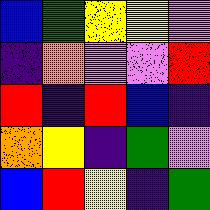[["blue", "green", "yellow", "yellow", "violet"], ["indigo", "orange", "violet", "violet", "red"], ["red", "indigo", "red", "blue", "indigo"], ["orange", "yellow", "indigo", "green", "violet"], ["blue", "red", "yellow", "indigo", "green"]]